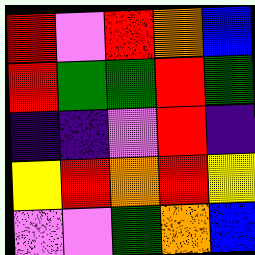[["red", "violet", "red", "orange", "blue"], ["red", "green", "green", "red", "green"], ["indigo", "indigo", "violet", "red", "indigo"], ["yellow", "red", "orange", "red", "yellow"], ["violet", "violet", "green", "orange", "blue"]]